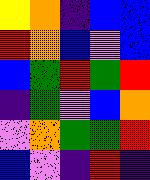[["yellow", "orange", "indigo", "blue", "blue"], ["red", "orange", "blue", "violet", "blue"], ["blue", "green", "red", "green", "red"], ["indigo", "green", "violet", "blue", "orange"], ["violet", "orange", "green", "green", "red"], ["blue", "violet", "indigo", "red", "indigo"]]